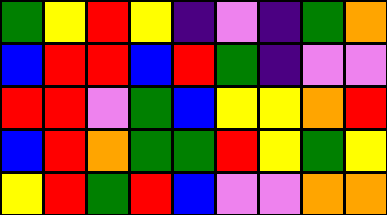[["green", "yellow", "red", "yellow", "indigo", "violet", "indigo", "green", "orange"], ["blue", "red", "red", "blue", "red", "green", "indigo", "violet", "violet"], ["red", "red", "violet", "green", "blue", "yellow", "yellow", "orange", "red"], ["blue", "red", "orange", "green", "green", "red", "yellow", "green", "yellow"], ["yellow", "red", "green", "red", "blue", "violet", "violet", "orange", "orange"]]